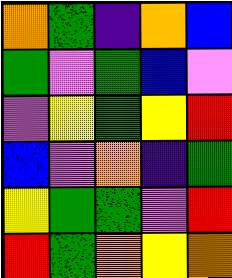[["orange", "green", "indigo", "orange", "blue"], ["green", "violet", "green", "blue", "violet"], ["violet", "yellow", "green", "yellow", "red"], ["blue", "violet", "orange", "indigo", "green"], ["yellow", "green", "green", "violet", "red"], ["red", "green", "orange", "yellow", "orange"]]